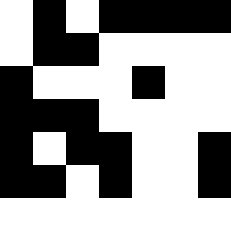[["white", "black", "white", "black", "black", "black", "black"], ["white", "black", "black", "white", "white", "white", "white"], ["black", "white", "white", "white", "black", "white", "white"], ["black", "black", "black", "white", "white", "white", "white"], ["black", "white", "black", "black", "white", "white", "black"], ["black", "black", "white", "black", "white", "white", "black"], ["white", "white", "white", "white", "white", "white", "white"]]